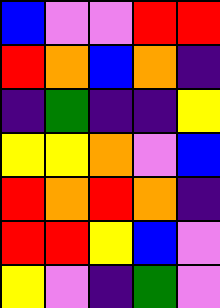[["blue", "violet", "violet", "red", "red"], ["red", "orange", "blue", "orange", "indigo"], ["indigo", "green", "indigo", "indigo", "yellow"], ["yellow", "yellow", "orange", "violet", "blue"], ["red", "orange", "red", "orange", "indigo"], ["red", "red", "yellow", "blue", "violet"], ["yellow", "violet", "indigo", "green", "violet"]]